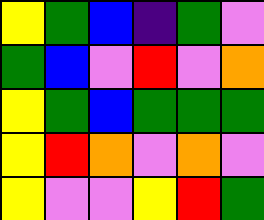[["yellow", "green", "blue", "indigo", "green", "violet"], ["green", "blue", "violet", "red", "violet", "orange"], ["yellow", "green", "blue", "green", "green", "green"], ["yellow", "red", "orange", "violet", "orange", "violet"], ["yellow", "violet", "violet", "yellow", "red", "green"]]